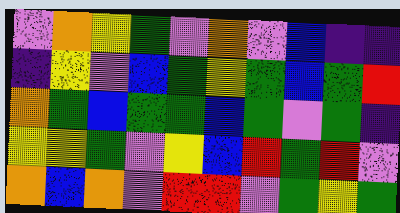[["violet", "orange", "yellow", "green", "violet", "orange", "violet", "blue", "indigo", "indigo"], ["indigo", "yellow", "violet", "blue", "green", "yellow", "green", "blue", "green", "red"], ["orange", "green", "blue", "green", "green", "blue", "green", "violet", "green", "indigo"], ["yellow", "yellow", "green", "violet", "yellow", "blue", "red", "green", "red", "violet"], ["orange", "blue", "orange", "violet", "red", "red", "violet", "green", "yellow", "green"]]